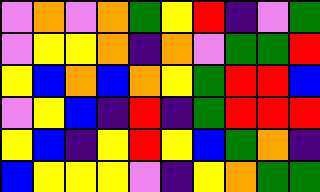[["violet", "orange", "violet", "orange", "green", "yellow", "red", "indigo", "violet", "green"], ["violet", "yellow", "yellow", "orange", "indigo", "orange", "violet", "green", "green", "red"], ["yellow", "blue", "orange", "blue", "orange", "yellow", "green", "red", "red", "blue"], ["violet", "yellow", "blue", "indigo", "red", "indigo", "green", "red", "red", "red"], ["yellow", "blue", "indigo", "yellow", "red", "yellow", "blue", "green", "orange", "indigo"], ["blue", "yellow", "yellow", "yellow", "violet", "indigo", "yellow", "orange", "green", "green"]]